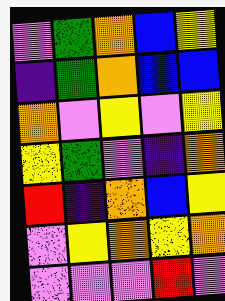[["violet", "green", "orange", "blue", "yellow"], ["indigo", "green", "orange", "blue", "blue"], ["orange", "violet", "yellow", "violet", "yellow"], ["yellow", "green", "violet", "indigo", "orange"], ["red", "indigo", "orange", "blue", "yellow"], ["violet", "yellow", "orange", "yellow", "orange"], ["violet", "violet", "violet", "red", "violet"]]